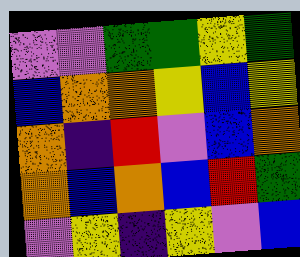[["violet", "violet", "green", "green", "yellow", "green"], ["blue", "orange", "orange", "yellow", "blue", "yellow"], ["orange", "indigo", "red", "violet", "blue", "orange"], ["orange", "blue", "orange", "blue", "red", "green"], ["violet", "yellow", "indigo", "yellow", "violet", "blue"]]